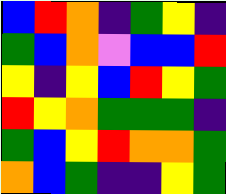[["blue", "red", "orange", "indigo", "green", "yellow", "indigo"], ["green", "blue", "orange", "violet", "blue", "blue", "red"], ["yellow", "indigo", "yellow", "blue", "red", "yellow", "green"], ["red", "yellow", "orange", "green", "green", "green", "indigo"], ["green", "blue", "yellow", "red", "orange", "orange", "green"], ["orange", "blue", "green", "indigo", "indigo", "yellow", "green"]]